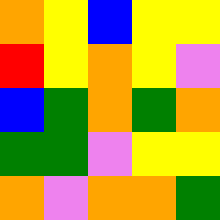[["orange", "yellow", "blue", "yellow", "yellow"], ["red", "yellow", "orange", "yellow", "violet"], ["blue", "green", "orange", "green", "orange"], ["green", "green", "violet", "yellow", "yellow"], ["orange", "violet", "orange", "orange", "green"]]